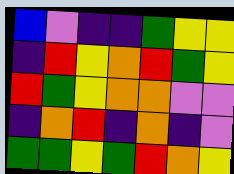[["blue", "violet", "indigo", "indigo", "green", "yellow", "yellow"], ["indigo", "red", "yellow", "orange", "red", "green", "yellow"], ["red", "green", "yellow", "orange", "orange", "violet", "violet"], ["indigo", "orange", "red", "indigo", "orange", "indigo", "violet"], ["green", "green", "yellow", "green", "red", "orange", "yellow"]]